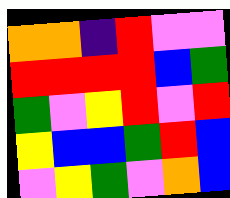[["orange", "orange", "indigo", "red", "violet", "violet"], ["red", "red", "red", "red", "blue", "green"], ["green", "violet", "yellow", "red", "violet", "red"], ["yellow", "blue", "blue", "green", "red", "blue"], ["violet", "yellow", "green", "violet", "orange", "blue"]]